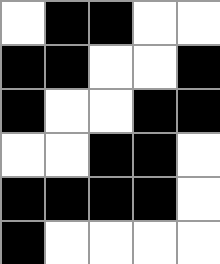[["white", "black", "black", "white", "white"], ["black", "black", "white", "white", "black"], ["black", "white", "white", "black", "black"], ["white", "white", "black", "black", "white"], ["black", "black", "black", "black", "white"], ["black", "white", "white", "white", "white"]]